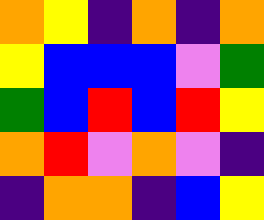[["orange", "yellow", "indigo", "orange", "indigo", "orange"], ["yellow", "blue", "blue", "blue", "violet", "green"], ["green", "blue", "red", "blue", "red", "yellow"], ["orange", "red", "violet", "orange", "violet", "indigo"], ["indigo", "orange", "orange", "indigo", "blue", "yellow"]]